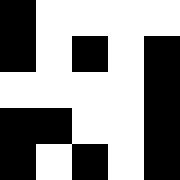[["black", "white", "white", "white", "white"], ["black", "white", "black", "white", "black"], ["white", "white", "white", "white", "black"], ["black", "black", "white", "white", "black"], ["black", "white", "black", "white", "black"]]